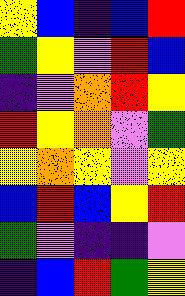[["yellow", "blue", "indigo", "blue", "red"], ["green", "yellow", "violet", "red", "blue"], ["indigo", "violet", "orange", "red", "yellow"], ["red", "yellow", "orange", "violet", "green"], ["yellow", "orange", "yellow", "violet", "yellow"], ["blue", "red", "blue", "yellow", "red"], ["green", "violet", "indigo", "indigo", "violet"], ["indigo", "blue", "red", "green", "yellow"]]